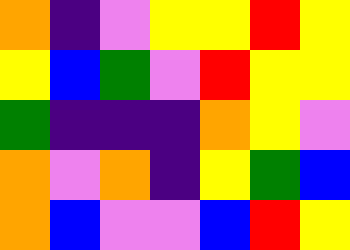[["orange", "indigo", "violet", "yellow", "yellow", "red", "yellow"], ["yellow", "blue", "green", "violet", "red", "yellow", "yellow"], ["green", "indigo", "indigo", "indigo", "orange", "yellow", "violet"], ["orange", "violet", "orange", "indigo", "yellow", "green", "blue"], ["orange", "blue", "violet", "violet", "blue", "red", "yellow"]]